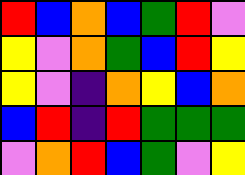[["red", "blue", "orange", "blue", "green", "red", "violet"], ["yellow", "violet", "orange", "green", "blue", "red", "yellow"], ["yellow", "violet", "indigo", "orange", "yellow", "blue", "orange"], ["blue", "red", "indigo", "red", "green", "green", "green"], ["violet", "orange", "red", "blue", "green", "violet", "yellow"]]